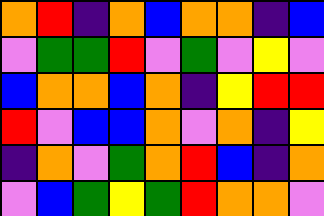[["orange", "red", "indigo", "orange", "blue", "orange", "orange", "indigo", "blue"], ["violet", "green", "green", "red", "violet", "green", "violet", "yellow", "violet"], ["blue", "orange", "orange", "blue", "orange", "indigo", "yellow", "red", "red"], ["red", "violet", "blue", "blue", "orange", "violet", "orange", "indigo", "yellow"], ["indigo", "orange", "violet", "green", "orange", "red", "blue", "indigo", "orange"], ["violet", "blue", "green", "yellow", "green", "red", "orange", "orange", "violet"]]